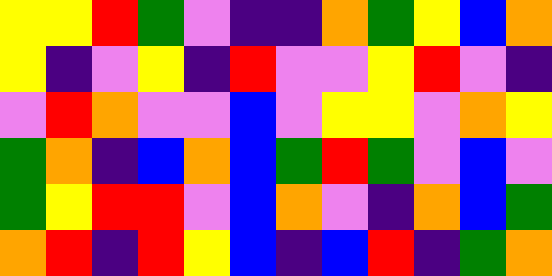[["yellow", "yellow", "red", "green", "violet", "indigo", "indigo", "orange", "green", "yellow", "blue", "orange"], ["yellow", "indigo", "violet", "yellow", "indigo", "red", "violet", "violet", "yellow", "red", "violet", "indigo"], ["violet", "red", "orange", "violet", "violet", "blue", "violet", "yellow", "yellow", "violet", "orange", "yellow"], ["green", "orange", "indigo", "blue", "orange", "blue", "green", "red", "green", "violet", "blue", "violet"], ["green", "yellow", "red", "red", "violet", "blue", "orange", "violet", "indigo", "orange", "blue", "green"], ["orange", "red", "indigo", "red", "yellow", "blue", "indigo", "blue", "red", "indigo", "green", "orange"]]